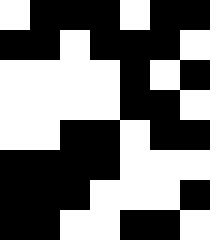[["white", "black", "black", "black", "white", "black", "black"], ["black", "black", "white", "black", "black", "black", "white"], ["white", "white", "white", "white", "black", "white", "black"], ["white", "white", "white", "white", "black", "black", "white"], ["white", "white", "black", "black", "white", "black", "black"], ["black", "black", "black", "black", "white", "white", "white"], ["black", "black", "black", "white", "white", "white", "black"], ["black", "black", "white", "white", "black", "black", "white"]]